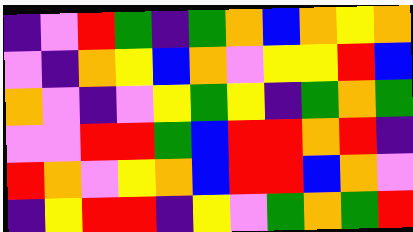[["indigo", "violet", "red", "green", "indigo", "green", "orange", "blue", "orange", "yellow", "orange"], ["violet", "indigo", "orange", "yellow", "blue", "orange", "violet", "yellow", "yellow", "red", "blue"], ["orange", "violet", "indigo", "violet", "yellow", "green", "yellow", "indigo", "green", "orange", "green"], ["violet", "violet", "red", "red", "green", "blue", "red", "red", "orange", "red", "indigo"], ["red", "orange", "violet", "yellow", "orange", "blue", "red", "red", "blue", "orange", "violet"], ["indigo", "yellow", "red", "red", "indigo", "yellow", "violet", "green", "orange", "green", "red"]]